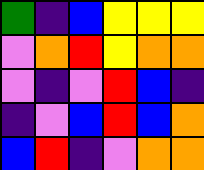[["green", "indigo", "blue", "yellow", "yellow", "yellow"], ["violet", "orange", "red", "yellow", "orange", "orange"], ["violet", "indigo", "violet", "red", "blue", "indigo"], ["indigo", "violet", "blue", "red", "blue", "orange"], ["blue", "red", "indigo", "violet", "orange", "orange"]]